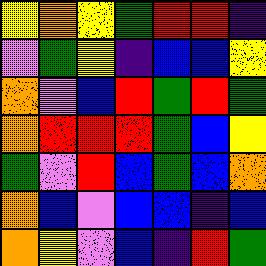[["yellow", "orange", "yellow", "green", "red", "red", "indigo"], ["violet", "green", "yellow", "indigo", "blue", "blue", "yellow"], ["orange", "violet", "blue", "red", "green", "red", "green"], ["orange", "red", "red", "red", "green", "blue", "yellow"], ["green", "violet", "red", "blue", "green", "blue", "orange"], ["orange", "blue", "violet", "blue", "blue", "indigo", "blue"], ["orange", "yellow", "violet", "blue", "indigo", "red", "green"]]